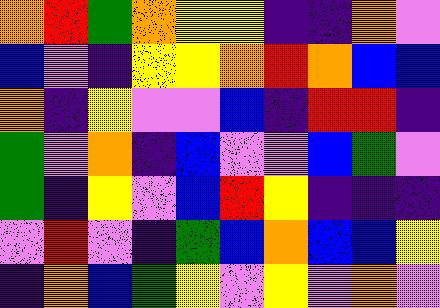[["orange", "red", "green", "orange", "yellow", "yellow", "indigo", "indigo", "orange", "violet"], ["blue", "violet", "indigo", "yellow", "yellow", "orange", "red", "orange", "blue", "blue"], ["orange", "indigo", "yellow", "violet", "violet", "blue", "indigo", "red", "red", "indigo"], ["green", "violet", "orange", "indigo", "blue", "violet", "violet", "blue", "green", "violet"], ["green", "indigo", "yellow", "violet", "blue", "red", "yellow", "indigo", "indigo", "indigo"], ["violet", "red", "violet", "indigo", "green", "blue", "orange", "blue", "blue", "yellow"], ["indigo", "orange", "blue", "green", "yellow", "violet", "yellow", "violet", "orange", "violet"]]